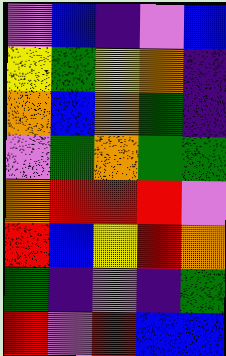[["violet", "blue", "indigo", "violet", "blue"], ["yellow", "green", "yellow", "orange", "indigo"], ["orange", "blue", "orange", "green", "indigo"], ["violet", "green", "orange", "green", "green"], ["orange", "red", "red", "red", "violet"], ["red", "blue", "yellow", "red", "orange"], ["green", "indigo", "violet", "indigo", "green"], ["red", "violet", "red", "blue", "blue"]]